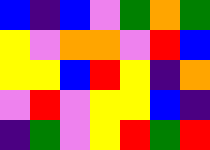[["blue", "indigo", "blue", "violet", "green", "orange", "green"], ["yellow", "violet", "orange", "orange", "violet", "red", "blue"], ["yellow", "yellow", "blue", "red", "yellow", "indigo", "orange"], ["violet", "red", "violet", "yellow", "yellow", "blue", "indigo"], ["indigo", "green", "violet", "yellow", "red", "green", "red"]]